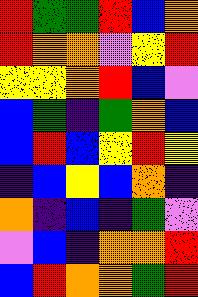[["red", "green", "green", "red", "blue", "orange"], ["red", "orange", "orange", "violet", "yellow", "red"], ["yellow", "yellow", "orange", "red", "blue", "violet"], ["blue", "green", "indigo", "green", "orange", "blue"], ["blue", "red", "blue", "yellow", "red", "yellow"], ["indigo", "blue", "yellow", "blue", "orange", "indigo"], ["orange", "indigo", "blue", "indigo", "green", "violet"], ["violet", "blue", "indigo", "orange", "orange", "red"], ["blue", "red", "orange", "orange", "green", "red"]]